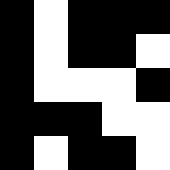[["black", "white", "black", "black", "black"], ["black", "white", "black", "black", "white"], ["black", "white", "white", "white", "black"], ["black", "black", "black", "white", "white"], ["black", "white", "black", "black", "white"]]